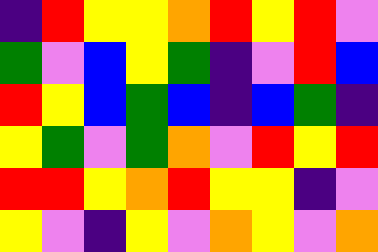[["indigo", "red", "yellow", "yellow", "orange", "red", "yellow", "red", "violet"], ["green", "violet", "blue", "yellow", "green", "indigo", "violet", "red", "blue"], ["red", "yellow", "blue", "green", "blue", "indigo", "blue", "green", "indigo"], ["yellow", "green", "violet", "green", "orange", "violet", "red", "yellow", "red"], ["red", "red", "yellow", "orange", "red", "yellow", "yellow", "indigo", "violet"], ["yellow", "violet", "indigo", "yellow", "violet", "orange", "yellow", "violet", "orange"]]